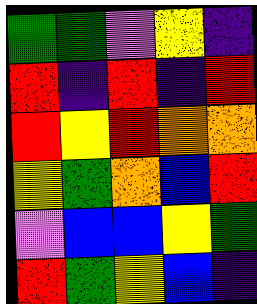[["green", "green", "violet", "yellow", "indigo"], ["red", "indigo", "red", "indigo", "red"], ["red", "yellow", "red", "orange", "orange"], ["yellow", "green", "orange", "blue", "red"], ["violet", "blue", "blue", "yellow", "green"], ["red", "green", "yellow", "blue", "indigo"]]